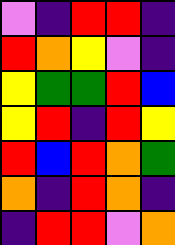[["violet", "indigo", "red", "red", "indigo"], ["red", "orange", "yellow", "violet", "indigo"], ["yellow", "green", "green", "red", "blue"], ["yellow", "red", "indigo", "red", "yellow"], ["red", "blue", "red", "orange", "green"], ["orange", "indigo", "red", "orange", "indigo"], ["indigo", "red", "red", "violet", "orange"]]